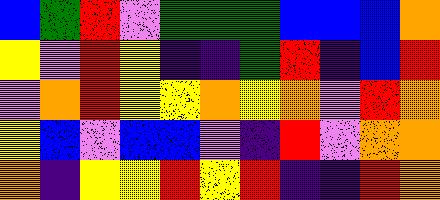[["blue", "green", "red", "violet", "green", "green", "green", "blue", "blue", "blue", "orange"], ["yellow", "violet", "red", "yellow", "indigo", "indigo", "green", "red", "indigo", "blue", "red"], ["violet", "orange", "red", "yellow", "yellow", "orange", "yellow", "orange", "violet", "red", "orange"], ["yellow", "blue", "violet", "blue", "blue", "violet", "indigo", "red", "violet", "orange", "orange"], ["orange", "indigo", "yellow", "yellow", "red", "yellow", "red", "indigo", "indigo", "red", "orange"]]